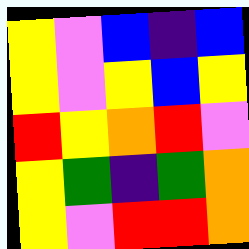[["yellow", "violet", "blue", "indigo", "blue"], ["yellow", "violet", "yellow", "blue", "yellow"], ["red", "yellow", "orange", "red", "violet"], ["yellow", "green", "indigo", "green", "orange"], ["yellow", "violet", "red", "red", "orange"]]